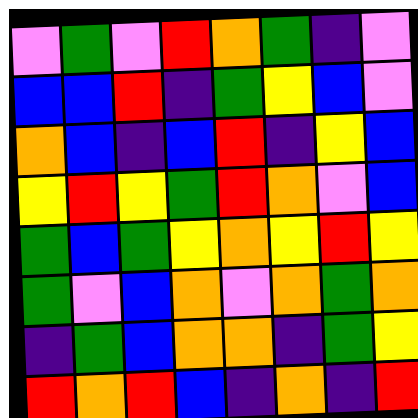[["violet", "green", "violet", "red", "orange", "green", "indigo", "violet"], ["blue", "blue", "red", "indigo", "green", "yellow", "blue", "violet"], ["orange", "blue", "indigo", "blue", "red", "indigo", "yellow", "blue"], ["yellow", "red", "yellow", "green", "red", "orange", "violet", "blue"], ["green", "blue", "green", "yellow", "orange", "yellow", "red", "yellow"], ["green", "violet", "blue", "orange", "violet", "orange", "green", "orange"], ["indigo", "green", "blue", "orange", "orange", "indigo", "green", "yellow"], ["red", "orange", "red", "blue", "indigo", "orange", "indigo", "red"]]